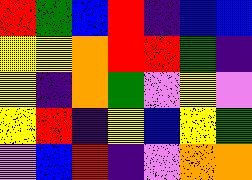[["red", "green", "blue", "red", "indigo", "blue", "blue"], ["yellow", "yellow", "orange", "red", "red", "green", "indigo"], ["yellow", "indigo", "orange", "green", "violet", "yellow", "violet"], ["yellow", "red", "indigo", "yellow", "blue", "yellow", "green"], ["violet", "blue", "red", "indigo", "violet", "orange", "orange"]]